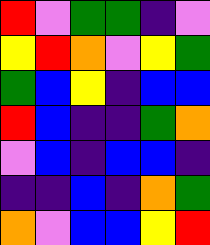[["red", "violet", "green", "green", "indigo", "violet"], ["yellow", "red", "orange", "violet", "yellow", "green"], ["green", "blue", "yellow", "indigo", "blue", "blue"], ["red", "blue", "indigo", "indigo", "green", "orange"], ["violet", "blue", "indigo", "blue", "blue", "indigo"], ["indigo", "indigo", "blue", "indigo", "orange", "green"], ["orange", "violet", "blue", "blue", "yellow", "red"]]